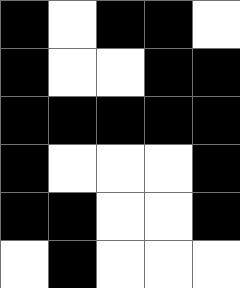[["black", "white", "black", "black", "white"], ["black", "white", "white", "black", "black"], ["black", "black", "black", "black", "black"], ["black", "white", "white", "white", "black"], ["black", "black", "white", "white", "black"], ["white", "black", "white", "white", "white"]]